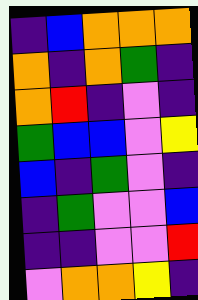[["indigo", "blue", "orange", "orange", "orange"], ["orange", "indigo", "orange", "green", "indigo"], ["orange", "red", "indigo", "violet", "indigo"], ["green", "blue", "blue", "violet", "yellow"], ["blue", "indigo", "green", "violet", "indigo"], ["indigo", "green", "violet", "violet", "blue"], ["indigo", "indigo", "violet", "violet", "red"], ["violet", "orange", "orange", "yellow", "indigo"]]